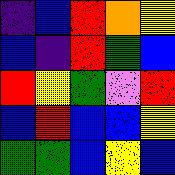[["indigo", "blue", "red", "orange", "yellow"], ["blue", "indigo", "red", "green", "blue"], ["red", "yellow", "green", "violet", "red"], ["blue", "red", "blue", "blue", "yellow"], ["green", "green", "blue", "yellow", "blue"]]